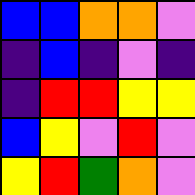[["blue", "blue", "orange", "orange", "violet"], ["indigo", "blue", "indigo", "violet", "indigo"], ["indigo", "red", "red", "yellow", "yellow"], ["blue", "yellow", "violet", "red", "violet"], ["yellow", "red", "green", "orange", "violet"]]